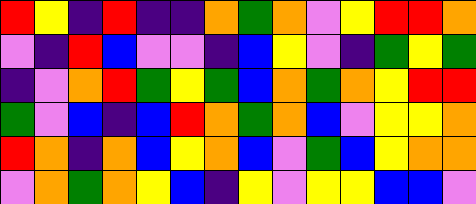[["red", "yellow", "indigo", "red", "indigo", "indigo", "orange", "green", "orange", "violet", "yellow", "red", "red", "orange"], ["violet", "indigo", "red", "blue", "violet", "violet", "indigo", "blue", "yellow", "violet", "indigo", "green", "yellow", "green"], ["indigo", "violet", "orange", "red", "green", "yellow", "green", "blue", "orange", "green", "orange", "yellow", "red", "red"], ["green", "violet", "blue", "indigo", "blue", "red", "orange", "green", "orange", "blue", "violet", "yellow", "yellow", "orange"], ["red", "orange", "indigo", "orange", "blue", "yellow", "orange", "blue", "violet", "green", "blue", "yellow", "orange", "orange"], ["violet", "orange", "green", "orange", "yellow", "blue", "indigo", "yellow", "violet", "yellow", "yellow", "blue", "blue", "violet"]]